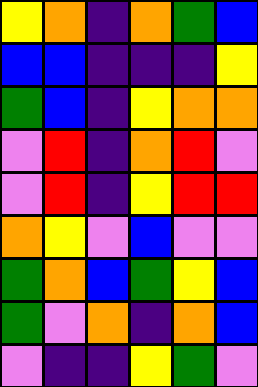[["yellow", "orange", "indigo", "orange", "green", "blue"], ["blue", "blue", "indigo", "indigo", "indigo", "yellow"], ["green", "blue", "indigo", "yellow", "orange", "orange"], ["violet", "red", "indigo", "orange", "red", "violet"], ["violet", "red", "indigo", "yellow", "red", "red"], ["orange", "yellow", "violet", "blue", "violet", "violet"], ["green", "orange", "blue", "green", "yellow", "blue"], ["green", "violet", "orange", "indigo", "orange", "blue"], ["violet", "indigo", "indigo", "yellow", "green", "violet"]]